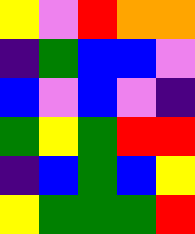[["yellow", "violet", "red", "orange", "orange"], ["indigo", "green", "blue", "blue", "violet"], ["blue", "violet", "blue", "violet", "indigo"], ["green", "yellow", "green", "red", "red"], ["indigo", "blue", "green", "blue", "yellow"], ["yellow", "green", "green", "green", "red"]]